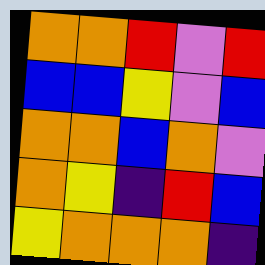[["orange", "orange", "red", "violet", "red"], ["blue", "blue", "yellow", "violet", "blue"], ["orange", "orange", "blue", "orange", "violet"], ["orange", "yellow", "indigo", "red", "blue"], ["yellow", "orange", "orange", "orange", "indigo"]]